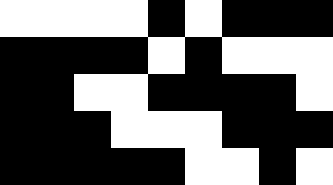[["white", "white", "white", "white", "black", "white", "black", "black", "black"], ["black", "black", "black", "black", "white", "black", "white", "white", "white"], ["black", "black", "white", "white", "black", "black", "black", "black", "white"], ["black", "black", "black", "white", "white", "white", "black", "black", "black"], ["black", "black", "black", "black", "black", "white", "white", "black", "white"]]